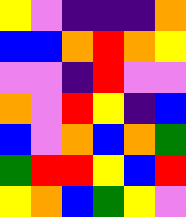[["yellow", "violet", "indigo", "indigo", "indigo", "orange"], ["blue", "blue", "orange", "red", "orange", "yellow"], ["violet", "violet", "indigo", "red", "violet", "violet"], ["orange", "violet", "red", "yellow", "indigo", "blue"], ["blue", "violet", "orange", "blue", "orange", "green"], ["green", "red", "red", "yellow", "blue", "red"], ["yellow", "orange", "blue", "green", "yellow", "violet"]]